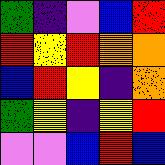[["green", "indigo", "violet", "blue", "red"], ["red", "yellow", "red", "orange", "orange"], ["blue", "red", "yellow", "indigo", "orange"], ["green", "yellow", "indigo", "yellow", "red"], ["violet", "violet", "blue", "red", "blue"]]